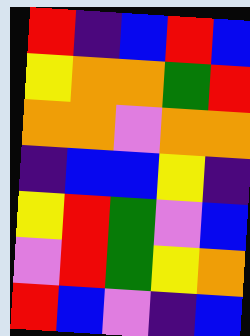[["red", "indigo", "blue", "red", "blue"], ["yellow", "orange", "orange", "green", "red"], ["orange", "orange", "violet", "orange", "orange"], ["indigo", "blue", "blue", "yellow", "indigo"], ["yellow", "red", "green", "violet", "blue"], ["violet", "red", "green", "yellow", "orange"], ["red", "blue", "violet", "indigo", "blue"]]